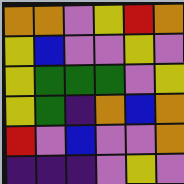[["orange", "orange", "violet", "yellow", "red", "orange"], ["yellow", "blue", "violet", "violet", "yellow", "violet"], ["yellow", "green", "green", "green", "violet", "yellow"], ["yellow", "green", "indigo", "orange", "blue", "orange"], ["red", "violet", "blue", "violet", "violet", "orange"], ["indigo", "indigo", "indigo", "violet", "yellow", "violet"]]